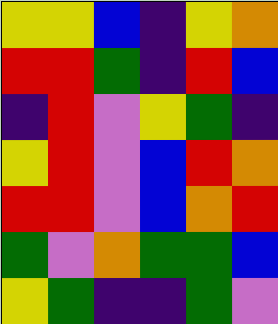[["yellow", "yellow", "blue", "indigo", "yellow", "orange"], ["red", "red", "green", "indigo", "red", "blue"], ["indigo", "red", "violet", "yellow", "green", "indigo"], ["yellow", "red", "violet", "blue", "red", "orange"], ["red", "red", "violet", "blue", "orange", "red"], ["green", "violet", "orange", "green", "green", "blue"], ["yellow", "green", "indigo", "indigo", "green", "violet"]]